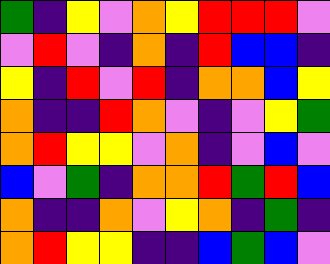[["green", "indigo", "yellow", "violet", "orange", "yellow", "red", "red", "red", "violet"], ["violet", "red", "violet", "indigo", "orange", "indigo", "red", "blue", "blue", "indigo"], ["yellow", "indigo", "red", "violet", "red", "indigo", "orange", "orange", "blue", "yellow"], ["orange", "indigo", "indigo", "red", "orange", "violet", "indigo", "violet", "yellow", "green"], ["orange", "red", "yellow", "yellow", "violet", "orange", "indigo", "violet", "blue", "violet"], ["blue", "violet", "green", "indigo", "orange", "orange", "red", "green", "red", "blue"], ["orange", "indigo", "indigo", "orange", "violet", "yellow", "orange", "indigo", "green", "indigo"], ["orange", "red", "yellow", "yellow", "indigo", "indigo", "blue", "green", "blue", "violet"]]